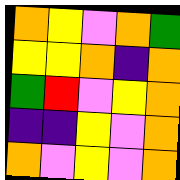[["orange", "yellow", "violet", "orange", "green"], ["yellow", "yellow", "orange", "indigo", "orange"], ["green", "red", "violet", "yellow", "orange"], ["indigo", "indigo", "yellow", "violet", "orange"], ["orange", "violet", "yellow", "violet", "orange"]]